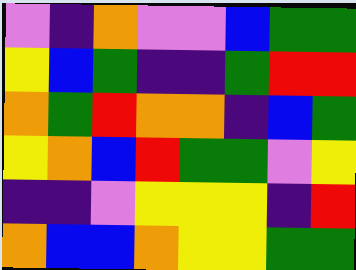[["violet", "indigo", "orange", "violet", "violet", "blue", "green", "green"], ["yellow", "blue", "green", "indigo", "indigo", "green", "red", "red"], ["orange", "green", "red", "orange", "orange", "indigo", "blue", "green"], ["yellow", "orange", "blue", "red", "green", "green", "violet", "yellow"], ["indigo", "indigo", "violet", "yellow", "yellow", "yellow", "indigo", "red"], ["orange", "blue", "blue", "orange", "yellow", "yellow", "green", "green"]]